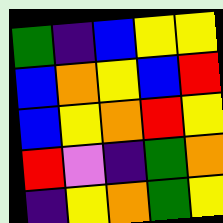[["green", "indigo", "blue", "yellow", "yellow"], ["blue", "orange", "yellow", "blue", "red"], ["blue", "yellow", "orange", "red", "yellow"], ["red", "violet", "indigo", "green", "orange"], ["indigo", "yellow", "orange", "green", "yellow"]]